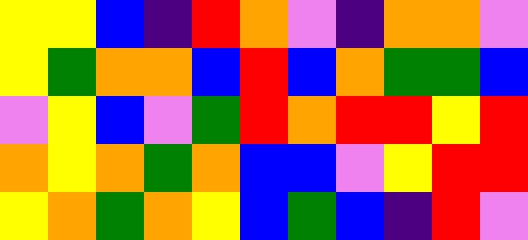[["yellow", "yellow", "blue", "indigo", "red", "orange", "violet", "indigo", "orange", "orange", "violet"], ["yellow", "green", "orange", "orange", "blue", "red", "blue", "orange", "green", "green", "blue"], ["violet", "yellow", "blue", "violet", "green", "red", "orange", "red", "red", "yellow", "red"], ["orange", "yellow", "orange", "green", "orange", "blue", "blue", "violet", "yellow", "red", "red"], ["yellow", "orange", "green", "orange", "yellow", "blue", "green", "blue", "indigo", "red", "violet"]]